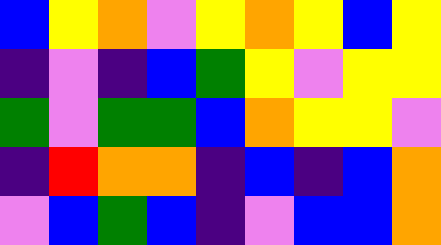[["blue", "yellow", "orange", "violet", "yellow", "orange", "yellow", "blue", "yellow"], ["indigo", "violet", "indigo", "blue", "green", "yellow", "violet", "yellow", "yellow"], ["green", "violet", "green", "green", "blue", "orange", "yellow", "yellow", "violet"], ["indigo", "red", "orange", "orange", "indigo", "blue", "indigo", "blue", "orange"], ["violet", "blue", "green", "blue", "indigo", "violet", "blue", "blue", "orange"]]